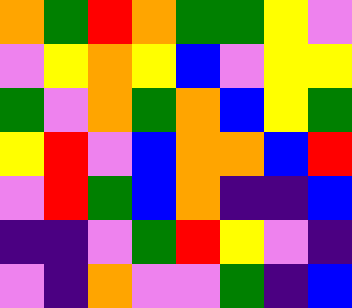[["orange", "green", "red", "orange", "green", "green", "yellow", "violet"], ["violet", "yellow", "orange", "yellow", "blue", "violet", "yellow", "yellow"], ["green", "violet", "orange", "green", "orange", "blue", "yellow", "green"], ["yellow", "red", "violet", "blue", "orange", "orange", "blue", "red"], ["violet", "red", "green", "blue", "orange", "indigo", "indigo", "blue"], ["indigo", "indigo", "violet", "green", "red", "yellow", "violet", "indigo"], ["violet", "indigo", "orange", "violet", "violet", "green", "indigo", "blue"]]